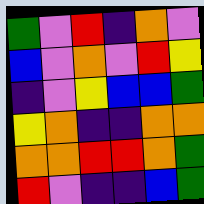[["green", "violet", "red", "indigo", "orange", "violet"], ["blue", "violet", "orange", "violet", "red", "yellow"], ["indigo", "violet", "yellow", "blue", "blue", "green"], ["yellow", "orange", "indigo", "indigo", "orange", "orange"], ["orange", "orange", "red", "red", "orange", "green"], ["red", "violet", "indigo", "indigo", "blue", "green"]]